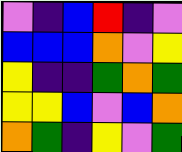[["violet", "indigo", "blue", "red", "indigo", "violet"], ["blue", "blue", "blue", "orange", "violet", "yellow"], ["yellow", "indigo", "indigo", "green", "orange", "green"], ["yellow", "yellow", "blue", "violet", "blue", "orange"], ["orange", "green", "indigo", "yellow", "violet", "green"]]